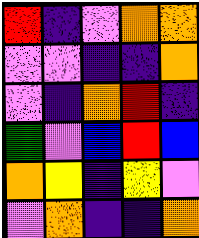[["red", "indigo", "violet", "orange", "orange"], ["violet", "violet", "indigo", "indigo", "orange"], ["violet", "indigo", "orange", "red", "indigo"], ["green", "violet", "blue", "red", "blue"], ["orange", "yellow", "indigo", "yellow", "violet"], ["violet", "orange", "indigo", "indigo", "orange"]]